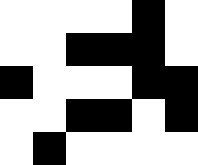[["white", "white", "white", "white", "black", "white"], ["white", "white", "black", "black", "black", "white"], ["black", "white", "white", "white", "black", "black"], ["white", "white", "black", "black", "white", "black"], ["white", "black", "white", "white", "white", "white"]]